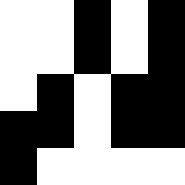[["white", "white", "black", "white", "black"], ["white", "white", "black", "white", "black"], ["white", "black", "white", "black", "black"], ["black", "black", "white", "black", "black"], ["black", "white", "white", "white", "white"]]